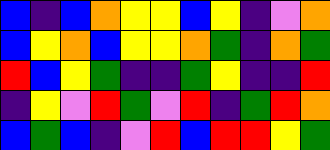[["blue", "indigo", "blue", "orange", "yellow", "yellow", "blue", "yellow", "indigo", "violet", "orange"], ["blue", "yellow", "orange", "blue", "yellow", "yellow", "orange", "green", "indigo", "orange", "green"], ["red", "blue", "yellow", "green", "indigo", "indigo", "green", "yellow", "indigo", "indigo", "red"], ["indigo", "yellow", "violet", "red", "green", "violet", "red", "indigo", "green", "red", "orange"], ["blue", "green", "blue", "indigo", "violet", "red", "blue", "red", "red", "yellow", "green"]]